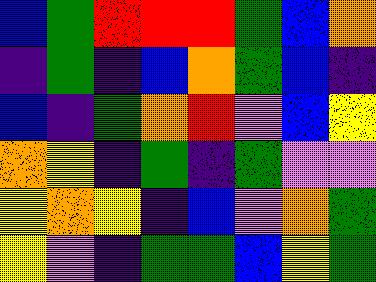[["blue", "green", "red", "red", "red", "green", "blue", "orange"], ["indigo", "green", "indigo", "blue", "orange", "green", "blue", "indigo"], ["blue", "indigo", "green", "orange", "red", "violet", "blue", "yellow"], ["orange", "yellow", "indigo", "green", "indigo", "green", "violet", "violet"], ["yellow", "orange", "yellow", "indigo", "blue", "violet", "orange", "green"], ["yellow", "violet", "indigo", "green", "green", "blue", "yellow", "green"]]